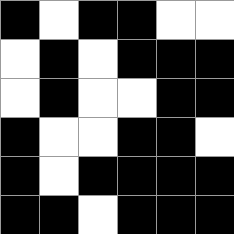[["black", "white", "black", "black", "white", "white"], ["white", "black", "white", "black", "black", "black"], ["white", "black", "white", "white", "black", "black"], ["black", "white", "white", "black", "black", "white"], ["black", "white", "black", "black", "black", "black"], ["black", "black", "white", "black", "black", "black"]]